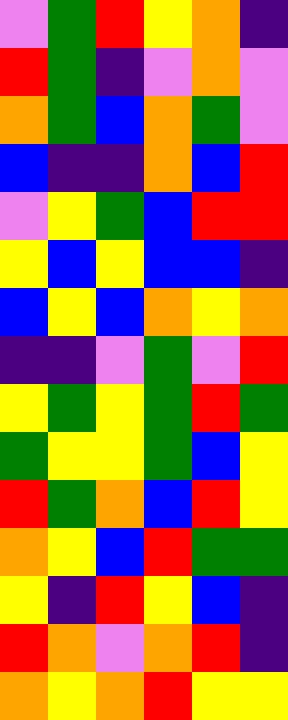[["violet", "green", "red", "yellow", "orange", "indigo"], ["red", "green", "indigo", "violet", "orange", "violet"], ["orange", "green", "blue", "orange", "green", "violet"], ["blue", "indigo", "indigo", "orange", "blue", "red"], ["violet", "yellow", "green", "blue", "red", "red"], ["yellow", "blue", "yellow", "blue", "blue", "indigo"], ["blue", "yellow", "blue", "orange", "yellow", "orange"], ["indigo", "indigo", "violet", "green", "violet", "red"], ["yellow", "green", "yellow", "green", "red", "green"], ["green", "yellow", "yellow", "green", "blue", "yellow"], ["red", "green", "orange", "blue", "red", "yellow"], ["orange", "yellow", "blue", "red", "green", "green"], ["yellow", "indigo", "red", "yellow", "blue", "indigo"], ["red", "orange", "violet", "orange", "red", "indigo"], ["orange", "yellow", "orange", "red", "yellow", "yellow"]]